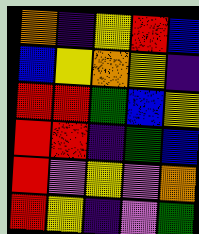[["orange", "indigo", "yellow", "red", "blue"], ["blue", "yellow", "orange", "yellow", "indigo"], ["red", "red", "green", "blue", "yellow"], ["red", "red", "indigo", "green", "blue"], ["red", "violet", "yellow", "violet", "orange"], ["red", "yellow", "indigo", "violet", "green"]]